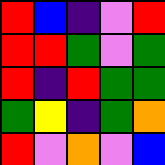[["red", "blue", "indigo", "violet", "red"], ["red", "red", "green", "violet", "green"], ["red", "indigo", "red", "green", "green"], ["green", "yellow", "indigo", "green", "orange"], ["red", "violet", "orange", "violet", "blue"]]